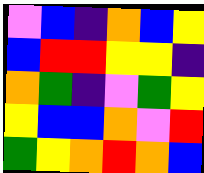[["violet", "blue", "indigo", "orange", "blue", "yellow"], ["blue", "red", "red", "yellow", "yellow", "indigo"], ["orange", "green", "indigo", "violet", "green", "yellow"], ["yellow", "blue", "blue", "orange", "violet", "red"], ["green", "yellow", "orange", "red", "orange", "blue"]]